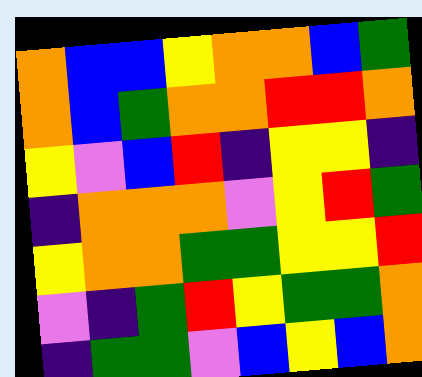[["orange", "blue", "blue", "yellow", "orange", "orange", "blue", "green"], ["orange", "blue", "green", "orange", "orange", "red", "red", "orange"], ["yellow", "violet", "blue", "red", "indigo", "yellow", "yellow", "indigo"], ["indigo", "orange", "orange", "orange", "violet", "yellow", "red", "green"], ["yellow", "orange", "orange", "green", "green", "yellow", "yellow", "red"], ["violet", "indigo", "green", "red", "yellow", "green", "green", "orange"], ["indigo", "green", "green", "violet", "blue", "yellow", "blue", "orange"]]